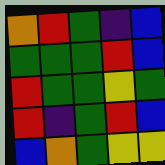[["orange", "red", "green", "indigo", "blue"], ["green", "green", "green", "red", "blue"], ["red", "green", "green", "yellow", "green"], ["red", "indigo", "green", "red", "blue"], ["blue", "orange", "green", "yellow", "yellow"]]